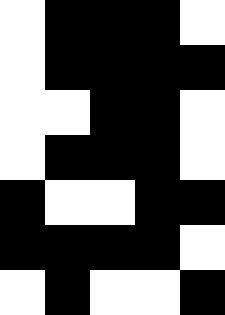[["white", "black", "black", "black", "white"], ["white", "black", "black", "black", "black"], ["white", "white", "black", "black", "white"], ["white", "black", "black", "black", "white"], ["black", "white", "white", "black", "black"], ["black", "black", "black", "black", "white"], ["white", "black", "white", "white", "black"]]